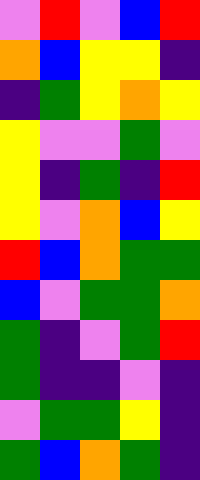[["violet", "red", "violet", "blue", "red"], ["orange", "blue", "yellow", "yellow", "indigo"], ["indigo", "green", "yellow", "orange", "yellow"], ["yellow", "violet", "violet", "green", "violet"], ["yellow", "indigo", "green", "indigo", "red"], ["yellow", "violet", "orange", "blue", "yellow"], ["red", "blue", "orange", "green", "green"], ["blue", "violet", "green", "green", "orange"], ["green", "indigo", "violet", "green", "red"], ["green", "indigo", "indigo", "violet", "indigo"], ["violet", "green", "green", "yellow", "indigo"], ["green", "blue", "orange", "green", "indigo"]]